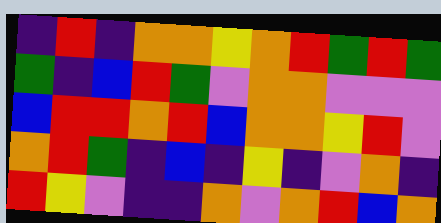[["indigo", "red", "indigo", "orange", "orange", "yellow", "orange", "red", "green", "red", "green"], ["green", "indigo", "blue", "red", "green", "violet", "orange", "orange", "violet", "violet", "violet"], ["blue", "red", "red", "orange", "red", "blue", "orange", "orange", "yellow", "red", "violet"], ["orange", "red", "green", "indigo", "blue", "indigo", "yellow", "indigo", "violet", "orange", "indigo"], ["red", "yellow", "violet", "indigo", "indigo", "orange", "violet", "orange", "red", "blue", "orange"]]